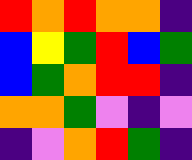[["red", "orange", "red", "orange", "orange", "indigo"], ["blue", "yellow", "green", "red", "blue", "green"], ["blue", "green", "orange", "red", "red", "indigo"], ["orange", "orange", "green", "violet", "indigo", "violet"], ["indigo", "violet", "orange", "red", "green", "indigo"]]